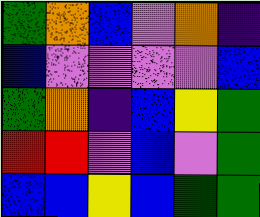[["green", "orange", "blue", "violet", "orange", "indigo"], ["blue", "violet", "violet", "violet", "violet", "blue"], ["green", "orange", "indigo", "blue", "yellow", "green"], ["red", "red", "violet", "blue", "violet", "green"], ["blue", "blue", "yellow", "blue", "green", "green"]]